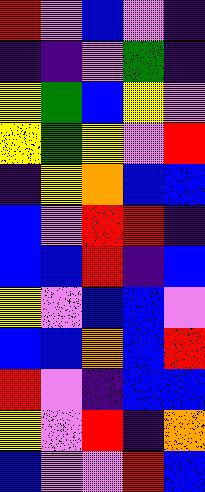[["red", "violet", "blue", "violet", "indigo"], ["indigo", "indigo", "violet", "green", "indigo"], ["yellow", "green", "blue", "yellow", "violet"], ["yellow", "green", "yellow", "violet", "red"], ["indigo", "yellow", "orange", "blue", "blue"], ["blue", "violet", "red", "red", "indigo"], ["blue", "blue", "red", "indigo", "blue"], ["yellow", "violet", "blue", "blue", "violet"], ["blue", "blue", "orange", "blue", "red"], ["red", "violet", "indigo", "blue", "blue"], ["yellow", "violet", "red", "indigo", "orange"], ["blue", "violet", "violet", "red", "blue"]]